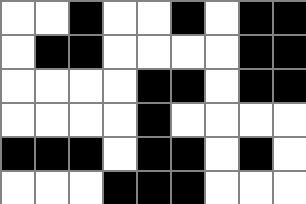[["white", "white", "black", "white", "white", "black", "white", "black", "black"], ["white", "black", "black", "white", "white", "white", "white", "black", "black"], ["white", "white", "white", "white", "black", "black", "white", "black", "black"], ["white", "white", "white", "white", "black", "white", "white", "white", "white"], ["black", "black", "black", "white", "black", "black", "white", "black", "white"], ["white", "white", "white", "black", "black", "black", "white", "white", "white"]]